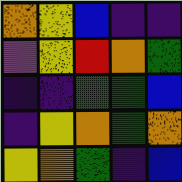[["orange", "yellow", "blue", "indigo", "indigo"], ["violet", "yellow", "red", "orange", "green"], ["indigo", "indigo", "green", "green", "blue"], ["indigo", "yellow", "orange", "green", "orange"], ["yellow", "orange", "green", "indigo", "blue"]]